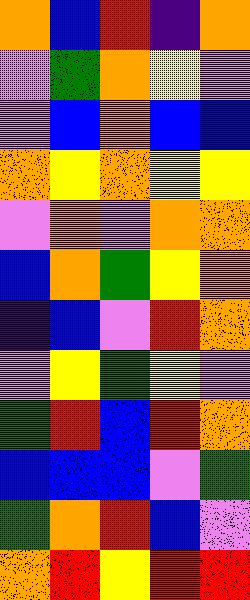[["orange", "blue", "red", "indigo", "orange"], ["violet", "green", "orange", "yellow", "violet"], ["violet", "blue", "orange", "blue", "blue"], ["orange", "yellow", "orange", "yellow", "yellow"], ["violet", "orange", "violet", "orange", "orange"], ["blue", "orange", "green", "yellow", "orange"], ["indigo", "blue", "violet", "red", "orange"], ["violet", "yellow", "green", "yellow", "violet"], ["green", "red", "blue", "red", "orange"], ["blue", "blue", "blue", "violet", "green"], ["green", "orange", "red", "blue", "violet"], ["orange", "red", "yellow", "red", "red"]]